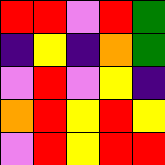[["red", "red", "violet", "red", "green"], ["indigo", "yellow", "indigo", "orange", "green"], ["violet", "red", "violet", "yellow", "indigo"], ["orange", "red", "yellow", "red", "yellow"], ["violet", "red", "yellow", "red", "red"]]